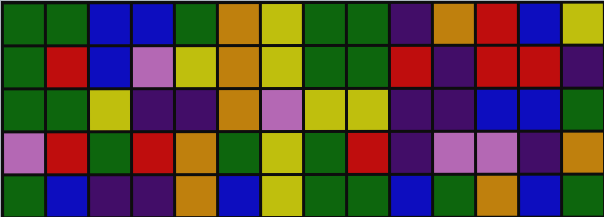[["green", "green", "blue", "blue", "green", "orange", "yellow", "green", "green", "indigo", "orange", "red", "blue", "yellow"], ["green", "red", "blue", "violet", "yellow", "orange", "yellow", "green", "green", "red", "indigo", "red", "red", "indigo"], ["green", "green", "yellow", "indigo", "indigo", "orange", "violet", "yellow", "yellow", "indigo", "indigo", "blue", "blue", "green"], ["violet", "red", "green", "red", "orange", "green", "yellow", "green", "red", "indigo", "violet", "violet", "indigo", "orange"], ["green", "blue", "indigo", "indigo", "orange", "blue", "yellow", "green", "green", "blue", "green", "orange", "blue", "green"]]